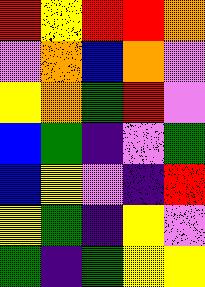[["red", "yellow", "red", "red", "orange"], ["violet", "orange", "blue", "orange", "violet"], ["yellow", "orange", "green", "red", "violet"], ["blue", "green", "indigo", "violet", "green"], ["blue", "yellow", "violet", "indigo", "red"], ["yellow", "green", "indigo", "yellow", "violet"], ["green", "indigo", "green", "yellow", "yellow"]]